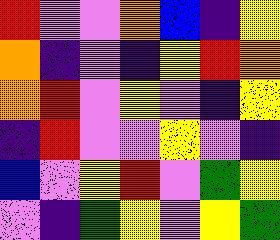[["red", "violet", "violet", "orange", "blue", "indigo", "yellow"], ["orange", "indigo", "violet", "indigo", "yellow", "red", "orange"], ["orange", "red", "violet", "yellow", "violet", "indigo", "yellow"], ["indigo", "red", "violet", "violet", "yellow", "violet", "indigo"], ["blue", "violet", "yellow", "red", "violet", "green", "yellow"], ["violet", "indigo", "green", "yellow", "violet", "yellow", "green"]]